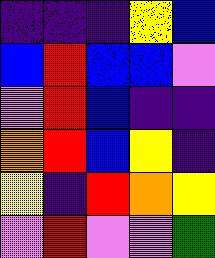[["indigo", "indigo", "indigo", "yellow", "blue"], ["blue", "red", "blue", "blue", "violet"], ["violet", "red", "blue", "indigo", "indigo"], ["orange", "red", "blue", "yellow", "indigo"], ["yellow", "indigo", "red", "orange", "yellow"], ["violet", "red", "violet", "violet", "green"]]